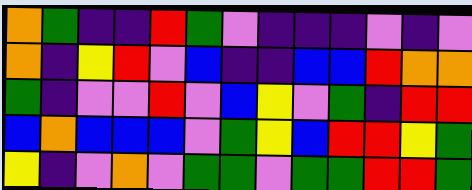[["orange", "green", "indigo", "indigo", "red", "green", "violet", "indigo", "indigo", "indigo", "violet", "indigo", "violet"], ["orange", "indigo", "yellow", "red", "violet", "blue", "indigo", "indigo", "blue", "blue", "red", "orange", "orange"], ["green", "indigo", "violet", "violet", "red", "violet", "blue", "yellow", "violet", "green", "indigo", "red", "red"], ["blue", "orange", "blue", "blue", "blue", "violet", "green", "yellow", "blue", "red", "red", "yellow", "green"], ["yellow", "indigo", "violet", "orange", "violet", "green", "green", "violet", "green", "green", "red", "red", "green"]]